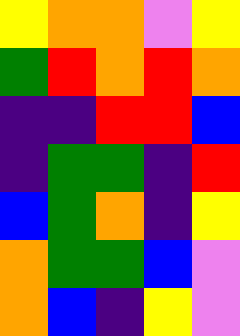[["yellow", "orange", "orange", "violet", "yellow"], ["green", "red", "orange", "red", "orange"], ["indigo", "indigo", "red", "red", "blue"], ["indigo", "green", "green", "indigo", "red"], ["blue", "green", "orange", "indigo", "yellow"], ["orange", "green", "green", "blue", "violet"], ["orange", "blue", "indigo", "yellow", "violet"]]